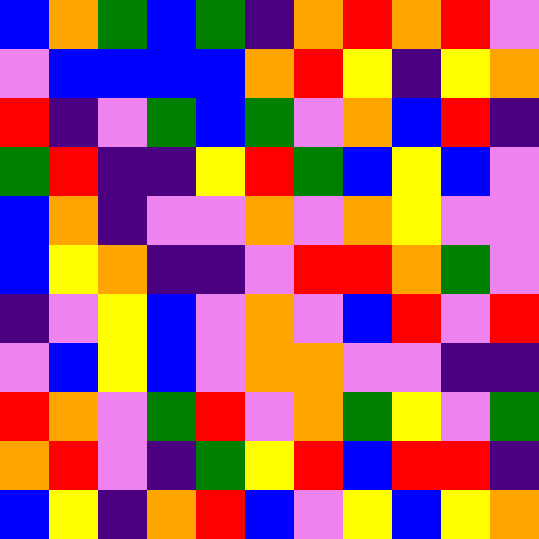[["blue", "orange", "green", "blue", "green", "indigo", "orange", "red", "orange", "red", "violet"], ["violet", "blue", "blue", "blue", "blue", "orange", "red", "yellow", "indigo", "yellow", "orange"], ["red", "indigo", "violet", "green", "blue", "green", "violet", "orange", "blue", "red", "indigo"], ["green", "red", "indigo", "indigo", "yellow", "red", "green", "blue", "yellow", "blue", "violet"], ["blue", "orange", "indigo", "violet", "violet", "orange", "violet", "orange", "yellow", "violet", "violet"], ["blue", "yellow", "orange", "indigo", "indigo", "violet", "red", "red", "orange", "green", "violet"], ["indigo", "violet", "yellow", "blue", "violet", "orange", "violet", "blue", "red", "violet", "red"], ["violet", "blue", "yellow", "blue", "violet", "orange", "orange", "violet", "violet", "indigo", "indigo"], ["red", "orange", "violet", "green", "red", "violet", "orange", "green", "yellow", "violet", "green"], ["orange", "red", "violet", "indigo", "green", "yellow", "red", "blue", "red", "red", "indigo"], ["blue", "yellow", "indigo", "orange", "red", "blue", "violet", "yellow", "blue", "yellow", "orange"]]